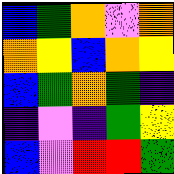[["blue", "green", "orange", "violet", "orange"], ["orange", "yellow", "blue", "orange", "yellow"], ["blue", "green", "orange", "green", "indigo"], ["indigo", "violet", "indigo", "green", "yellow"], ["blue", "violet", "red", "red", "green"]]